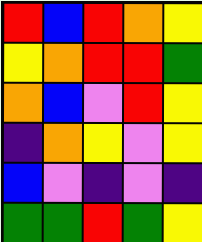[["red", "blue", "red", "orange", "yellow"], ["yellow", "orange", "red", "red", "green"], ["orange", "blue", "violet", "red", "yellow"], ["indigo", "orange", "yellow", "violet", "yellow"], ["blue", "violet", "indigo", "violet", "indigo"], ["green", "green", "red", "green", "yellow"]]